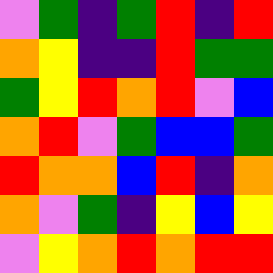[["violet", "green", "indigo", "green", "red", "indigo", "red"], ["orange", "yellow", "indigo", "indigo", "red", "green", "green"], ["green", "yellow", "red", "orange", "red", "violet", "blue"], ["orange", "red", "violet", "green", "blue", "blue", "green"], ["red", "orange", "orange", "blue", "red", "indigo", "orange"], ["orange", "violet", "green", "indigo", "yellow", "blue", "yellow"], ["violet", "yellow", "orange", "red", "orange", "red", "red"]]